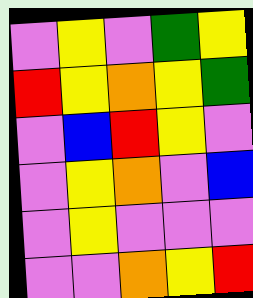[["violet", "yellow", "violet", "green", "yellow"], ["red", "yellow", "orange", "yellow", "green"], ["violet", "blue", "red", "yellow", "violet"], ["violet", "yellow", "orange", "violet", "blue"], ["violet", "yellow", "violet", "violet", "violet"], ["violet", "violet", "orange", "yellow", "red"]]